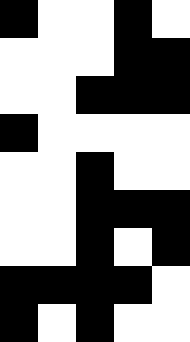[["black", "white", "white", "black", "white"], ["white", "white", "white", "black", "black"], ["white", "white", "black", "black", "black"], ["black", "white", "white", "white", "white"], ["white", "white", "black", "white", "white"], ["white", "white", "black", "black", "black"], ["white", "white", "black", "white", "black"], ["black", "black", "black", "black", "white"], ["black", "white", "black", "white", "white"]]